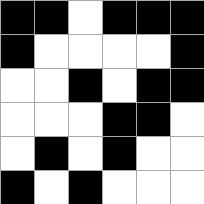[["black", "black", "white", "black", "black", "black"], ["black", "white", "white", "white", "white", "black"], ["white", "white", "black", "white", "black", "black"], ["white", "white", "white", "black", "black", "white"], ["white", "black", "white", "black", "white", "white"], ["black", "white", "black", "white", "white", "white"]]